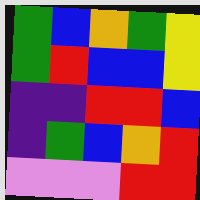[["green", "blue", "orange", "green", "yellow"], ["green", "red", "blue", "blue", "yellow"], ["indigo", "indigo", "red", "red", "blue"], ["indigo", "green", "blue", "orange", "red"], ["violet", "violet", "violet", "red", "red"]]